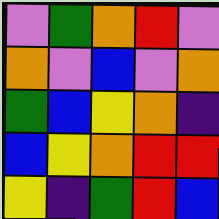[["violet", "green", "orange", "red", "violet"], ["orange", "violet", "blue", "violet", "orange"], ["green", "blue", "yellow", "orange", "indigo"], ["blue", "yellow", "orange", "red", "red"], ["yellow", "indigo", "green", "red", "blue"]]